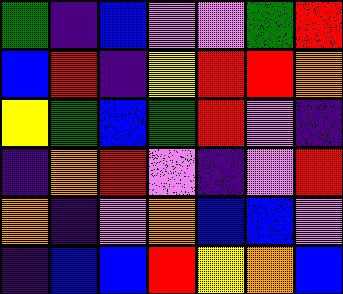[["green", "indigo", "blue", "violet", "violet", "green", "red"], ["blue", "red", "indigo", "yellow", "red", "red", "orange"], ["yellow", "green", "blue", "green", "red", "violet", "indigo"], ["indigo", "orange", "red", "violet", "indigo", "violet", "red"], ["orange", "indigo", "violet", "orange", "blue", "blue", "violet"], ["indigo", "blue", "blue", "red", "yellow", "orange", "blue"]]